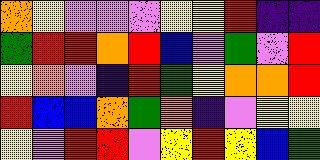[["orange", "yellow", "violet", "violet", "violet", "yellow", "yellow", "red", "indigo", "indigo"], ["green", "red", "red", "orange", "red", "blue", "violet", "green", "violet", "red"], ["yellow", "orange", "violet", "indigo", "red", "green", "yellow", "orange", "orange", "red"], ["red", "blue", "blue", "orange", "green", "orange", "indigo", "violet", "yellow", "yellow"], ["yellow", "violet", "red", "red", "violet", "yellow", "red", "yellow", "blue", "green"]]